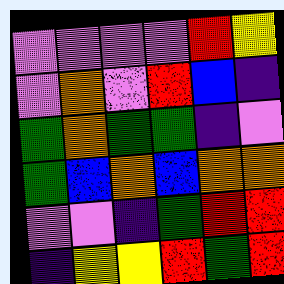[["violet", "violet", "violet", "violet", "red", "yellow"], ["violet", "orange", "violet", "red", "blue", "indigo"], ["green", "orange", "green", "green", "indigo", "violet"], ["green", "blue", "orange", "blue", "orange", "orange"], ["violet", "violet", "indigo", "green", "red", "red"], ["indigo", "yellow", "yellow", "red", "green", "red"]]